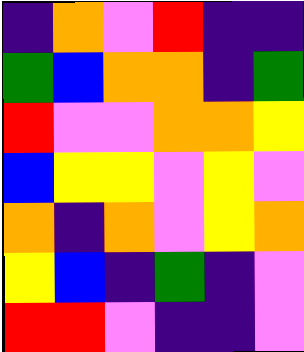[["indigo", "orange", "violet", "red", "indigo", "indigo"], ["green", "blue", "orange", "orange", "indigo", "green"], ["red", "violet", "violet", "orange", "orange", "yellow"], ["blue", "yellow", "yellow", "violet", "yellow", "violet"], ["orange", "indigo", "orange", "violet", "yellow", "orange"], ["yellow", "blue", "indigo", "green", "indigo", "violet"], ["red", "red", "violet", "indigo", "indigo", "violet"]]